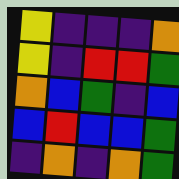[["yellow", "indigo", "indigo", "indigo", "orange"], ["yellow", "indigo", "red", "red", "green"], ["orange", "blue", "green", "indigo", "blue"], ["blue", "red", "blue", "blue", "green"], ["indigo", "orange", "indigo", "orange", "green"]]